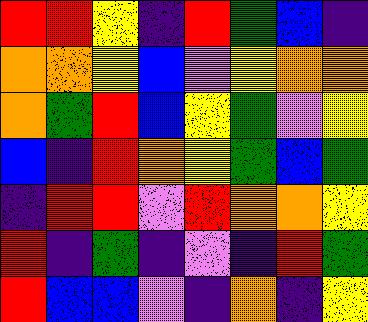[["red", "red", "yellow", "indigo", "red", "green", "blue", "indigo"], ["orange", "orange", "yellow", "blue", "violet", "yellow", "orange", "orange"], ["orange", "green", "red", "blue", "yellow", "green", "violet", "yellow"], ["blue", "indigo", "red", "orange", "yellow", "green", "blue", "green"], ["indigo", "red", "red", "violet", "red", "orange", "orange", "yellow"], ["red", "indigo", "green", "indigo", "violet", "indigo", "red", "green"], ["red", "blue", "blue", "violet", "indigo", "orange", "indigo", "yellow"]]